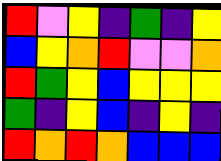[["red", "violet", "yellow", "indigo", "green", "indigo", "yellow"], ["blue", "yellow", "orange", "red", "violet", "violet", "orange"], ["red", "green", "yellow", "blue", "yellow", "yellow", "yellow"], ["green", "indigo", "yellow", "blue", "indigo", "yellow", "indigo"], ["red", "orange", "red", "orange", "blue", "blue", "blue"]]